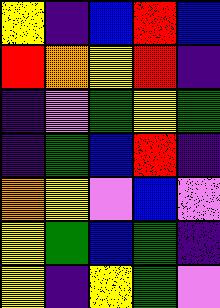[["yellow", "indigo", "blue", "red", "blue"], ["red", "orange", "yellow", "red", "indigo"], ["indigo", "violet", "green", "yellow", "green"], ["indigo", "green", "blue", "red", "indigo"], ["orange", "yellow", "violet", "blue", "violet"], ["yellow", "green", "blue", "green", "indigo"], ["yellow", "indigo", "yellow", "green", "violet"]]